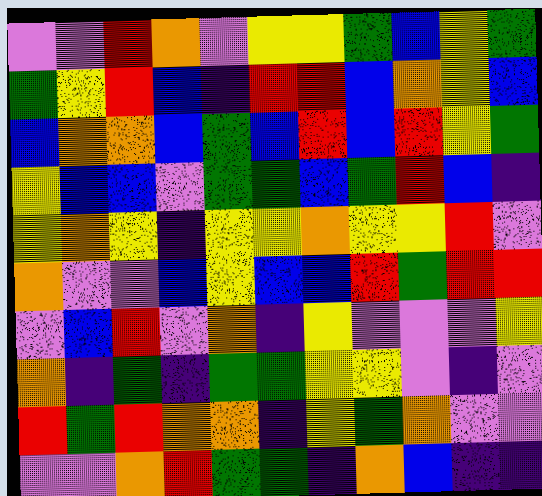[["violet", "violet", "red", "orange", "violet", "yellow", "yellow", "green", "blue", "yellow", "green"], ["green", "yellow", "red", "blue", "indigo", "red", "red", "blue", "orange", "yellow", "blue"], ["blue", "orange", "orange", "blue", "green", "blue", "red", "blue", "red", "yellow", "green"], ["yellow", "blue", "blue", "violet", "green", "green", "blue", "green", "red", "blue", "indigo"], ["yellow", "orange", "yellow", "indigo", "yellow", "yellow", "orange", "yellow", "yellow", "red", "violet"], ["orange", "violet", "violet", "blue", "yellow", "blue", "blue", "red", "green", "red", "red"], ["violet", "blue", "red", "violet", "orange", "indigo", "yellow", "violet", "violet", "violet", "yellow"], ["orange", "indigo", "green", "indigo", "green", "green", "yellow", "yellow", "violet", "indigo", "violet"], ["red", "green", "red", "orange", "orange", "indigo", "yellow", "green", "orange", "violet", "violet"], ["violet", "violet", "orange", "red", "green", "green", "indigo", "orange", "blue", "indigo", "indigo"]]